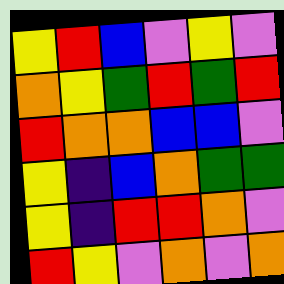[["yellow", "red", "blue", "violet", "yellow", "violet"], ["orange", "yellow", "green", "red", "green", "red"], ["red", "orange", "orange", "blue", "blue", "violet"], ["yellow", "indigo", "blue", "orange", "green", "green"], ["yellow", "indigo", "red", "red", "orange", "violet"], ["red", "yellow", "violet", "orange", "violet", "orange"]]